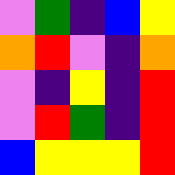[["violet", "green", "indigo", "blue", "yellow"], ["orange", "red", "violet", "indigo", "orange"], ["violet", "indigo", "yellow", "indigo", "red"], ["violet", "red", "green", "indigo", "red"], ["blue", "yellow", "yellow", "yellow", "red"]]